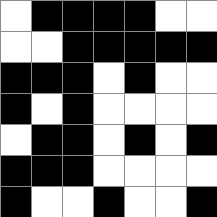[["white", "black", "black", "black", "black", "white", "white"], ["white", "white", "black", "black", "black", "black", "black"], ["black", "black", "black", "white", "black", "white", "white"], ["black", "white", "black", "white", "white", "white", "white"], ["white", "black", "black", "white", "black", "white", "black"], ["black", "black", "black", "white", "white", "white", "white"], ["black", "white", "white", "black", "white", "white", "black"]]